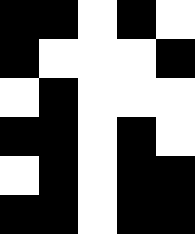[["black", "black", "white", "black", "white"], ["black", "white", "white", "white", "black"], ["white", "black", "white", "white", "white"], ["black", "black", "white", "black", "white"], ["white", "black", "white", "black", "black"], ["black", "black", "white", "black", "black"]]